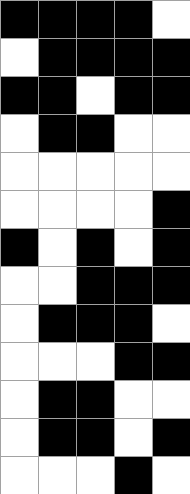[["black", "black", "black", "black", "white"], ["white", "black", "black", "black", "black"], ["black", "black", "white", "black", "black"], ["white", "black", "black", "white", "white"], ["white", "white", "white", "white", "white"], ["white", "white", "white", "white", "black"], ["black", "white", "black", "white", "black"], ["white", "white", "black", "black", "black"], ["white", "black", "black", "black", "white"], ["white", "white", "white", "black", "black"], ["white", "black", "black", "white", "white"], ["white", "black", "black", "white", "black"], ["white", "white", "white", "black", "white"]]